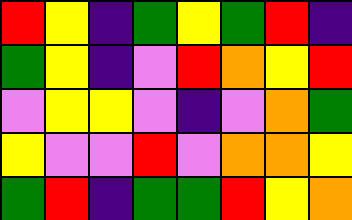[["red", "yellow", "indigo", "green", "yellow", "green", "red", "indigo"], ["green", "yellow", "indigo", "violet", "red", "orange", "yellow", "red"], ["violet", "yellow", "yellow", "violet", "indigo", "violet", "orange", "green"], ["yellow", "violet", "violet", "red", "violet", "orange", "orange", "yellow"], ["green", "red", "indigo", "green", "green", "red", "yellow", "orange"]]